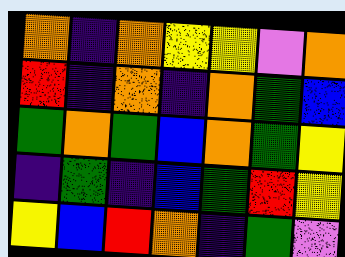[["orange", "indigo", "orange", "yellow", "yellow", "violet", "orange"], ["red", "indigo", "orange", "indigo", "orange", "green", "blue"], ["green", "orange", "green", "blue", "orange", "green", "yellow"], ["indigo", "green", "indigo", "blue", "green", "red", "yellow"], ["yellow", "blue", "red", "orange", "indigo", "green", "violet"]]